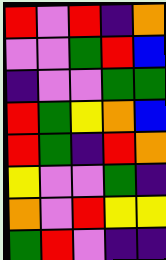[["red", "violet", "red", "indigo", "orange"], ["violet", "violet", "green", "red", "blue"], ["indigo", "violet", "violet", "green", "green"], ["red", "green", "yellow", "orange", "blue"], ["red", "green", "indigo", "red", "orange"], ["yellow", "violet", "violet", "green", "indigo"], ["orange", "violet", "red", "yellow", "yellow"], ["green", "red", "violet", "indigo", "indigo"]]